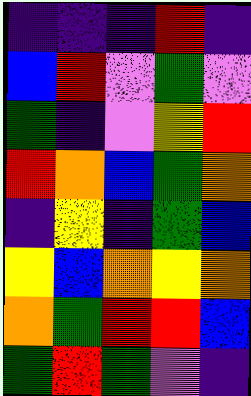[["indigo", "indigo", "indigo", "red", "indigo"], ["blue", "red", "violet", "green", "violet"], ["green", "indigo", "violet", "yellow", "red"], ["red", "orange", "blue", "green", "orange"], ["indigo", "yellow", "indigo", "green", "blue"], ["yellow", "blue", "orange", "yellow", "orange"], ["orange", "green", "red", "red", "blue"], ["green", "red", "green", "violet", "indigo"]]